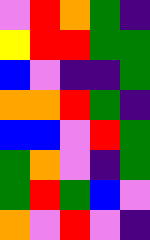[["violet", "red", "orange", "green", "indigo"], ["yellow", "red", "red", "green", "green"], ["blue", "violet", "indigo", "indigo", "green"], ["orange", "orange", "red", "green", "indigo"], ["blue", "blue", "violet", "red", "green"], ["green", "orange", "violet", "indigo", "green"], ["green", "red", "green", "blue", "violet"], ["orange", "violet", "red", "violet", "indigo"]]